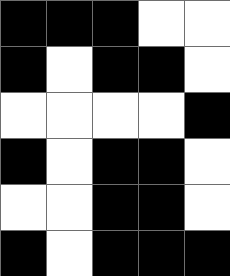[["black", "black", "black", "white", "white"], ["black", "white", "black", "black", "white"], ["white", "white", "white", "white", "black"], ["black", "white", "black", "black", "white"], ["white", "white", "black", "black", "white"], ["black", "white", "black", "black", "black"]]